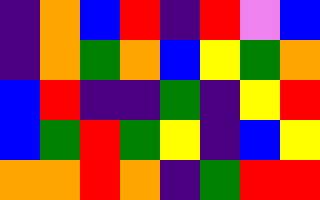[["indigo", "orange", "blue", "red", "indigo", "red", "violet", "blue"], ["indigo", "orange", "green", "orange", "blue", "yellow", "green", "orange"], ["blue", "red", "indigo", "indigo", "green", "indigo", "yellow", "red"], ["blue", "green", "red", "green", "yellow", "indigo", "blue", "yellow"], ["orange", "orange", "red", "orange", "indigo", "green", "red", "red"]]